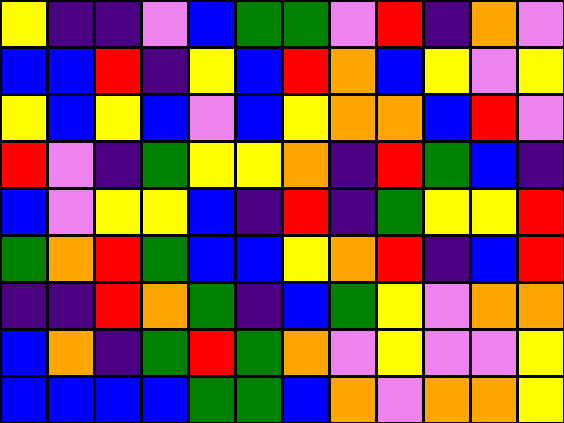[["yellow", "indigo", "indigo", "violet", "blue", "green", "green", "violet", "red", "indigo", "orange", "violet"], ["blue", "blue", "red", "indigo", "yellow", "blue", "red", "orange", "blue", "yellow", "violet", "yellow"], ["yellow", "blue", "yellow", "blue", "violet", "blue", "yellow", "orange", "orange", "blue", "red", "violet"], ["red", "violet", "indigo", "green", "yellow", "yellow", "orange", "indigo", "red", "green", "blue", "indigo"], ["blue", "violet", "yellow", "yellow", "blue", "indigo", "red", "indigo", "green", "yellow", "yellow", "red"], ["green", "orange", "red", "green", "blue", "blue", "yellow", "orange", "red", "indigo", "blue", "red"], ["indigo", "indigo", "red", "orange", "green", "indigo", "blue", "green", "yellow", "violet", "orange", "orange"], ["blue", "orange", "indigo", "green", "red", "green", "orange", "violet", "yellow", "violet", "violet", "yellow"], ["blue", "blue", "blue", "blue", "green", "green", "blue", "orange", "violet", "orange", "orange", "yellow"]]